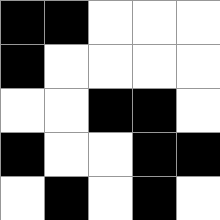[["black", "black", "white", "white", "white"], ["black", "white", "white", "white", "white"], ["white", "white", "black", "black", "white"], ["black", "white", "white", "black", "black"], ["white", "black", "white", "black", "white"]]